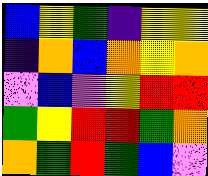[["blue", "yellow", "green", "indigo", "yellow", "yellow"], ["indigo", "orange", "blue", "orange", "yellow", "orange"], ["violet", "blue", "violet", "yellow", "red", "red"], ["green", "yellow", "red", "red", "green", "orange"], ["orange", "green", "red", "green", "blue", "violet"]]